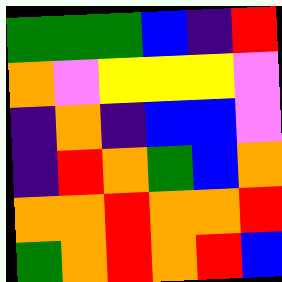[["green", "green", "green", "blue", "indigo", "red"], ["orange", "violet", "yellow", "yellow", "yellow", "violet"], ["indigo", "orange", "indigo", "blue", "blue", "violet"], ["indigo", "red", "orange", "green", "blue", "orange"], ["orange", "orange", "red", "orange", "orange", "red"], ["green", "orange", "red", "orange", "red", "blue"]]